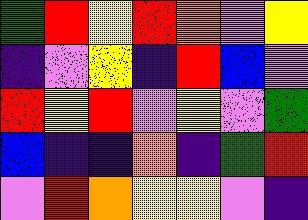[["green", "red", "yellow", "red", "orange", "violet", "yellow"], ["indigo", "violet", "yellow", "indigo", "red", "blue", "violet"], ["red", "yellow", "red", "violet", "yellow", "violet", "green"], ["blue", "indigo", "indigo", "orange", "indigo", "green", "red"], ["violet", "red", "orange", "yellow", "yellow", "violet", "indigo"]]